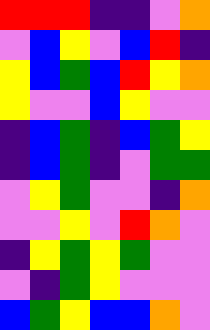[["red", "red", "red", "indigo", "indigo", "violet", "orange"], ["violet", "blue", "yellow", "violet", "blue", "red", "indigo"], ["yellow", "blue", "green", "blue", "red", "yellow", "orange"], ["yellow", "violet", "violet", "blue", "yellow", "violet", "violet"], ["indigo", "blue", "green", "indigo", "blue", "green", "yellow"], ["indigo", "blue", "green", "indigo", "violet", "green", "green"], ["violet", "yellow", "green", "violet", "violet", "indigo", "orange"], ["violet", "violet", "yellow", "violet", "red", "orange", "violet"], ["indigo", "yellow", "green", "yellow", "green", "violet", "violet"], ["violet", "indigo", "green", "yellow", "violet", "violet", "violet"], ["blue", "green", "yellow", "blue", "blue", "orange", "violet"]]